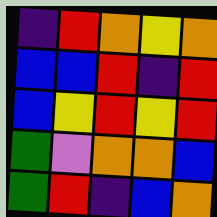[["indigo", "red", "orange", "yellow", "orange"], ["blue", "blue", "red", "indigo", "red"], ["blue", "yellow", "red", "yellow", "red"], ["green", "violet", "orange", "orange", "blue"], ["green", "red", "indigo", "blue", "orange"]]